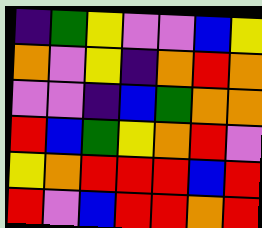[["indigo", "green", "yellow", "violet", "violet", "blue", "yellow"], ["orange", "violet", "yellow", "indigo", "orange", "red", "orange"], ["violet", "violet", "indigo", "blue", "green", "orange", "orange"], ["red", "blue", "green", "yellow", "orange", "red", "violet"], ["yellow", "orange", "red", "red", "red", "blue", "red"], ["red", "violet", "blue", "red", "red", "orange", "red"]]